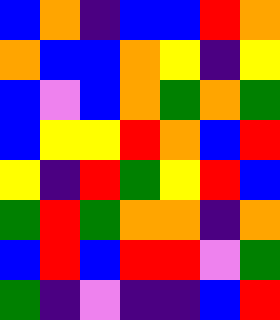[["blue", "orange", "indigo", "blue", "blue", "red", "orange"], ["orange", "blue", "blue", "orange", "yellow", "indigo", "yellow"], ["blue", "violet", "blue", "orange", "green", "orange", "green"], ["blue", "yellow", "yellow", "red", "orange", "blue", "red"], ["yellow", "indigo", "red", "green", "yellow", "red", "blue"], ["green", "red", "green", "orange", "orange", "indigo", "orange"], ["blue", "red", "blue", "red", "red", "violet", "green"], ["green", "indigo", "violet", "indigo", "indigo", "blue", "red"]]